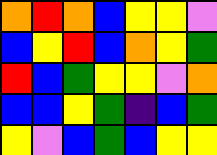[["orange", "red", "orange", "blue", "yellow", "yellow", "violet"], ["blue", "yellow", "red", "blue", "orange", "yellow", "green"], ["red", "blue", "green", "yellow", "yellow", "violet", "orange"], ["blue", "blue", "yellow", "green", "indigo", "blue", "green"], ["yellow", "violet", "blue", "green", "blue", "yellow", "yellow"]]